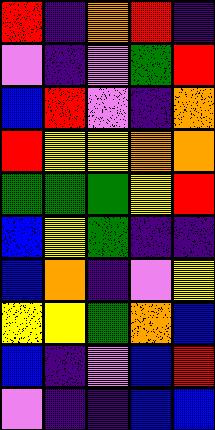[["red", "indigo", "orange", "red", "indigo"], ["violet", "indigo", "violet", "green", "red"], ["blue", "red", "violet", "indigo", "orange"], ["red", "yellow", "yellow", "orange", "orange"], ["green", "green", "green", "yellow", "red"], ["blue", "yellow", "green", "indigo", "indigo"], ["blue", "orange", "indigo", "violet", "yellow"], ["yellow", "yellow", "green", "orange", "blue"], ["blue", "indigo", "violet", "blue", "red"], ["violet", "indigo", "indigo", "blue", "blue"]]